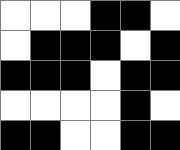[["white", "white", "white", "black", "black", "white"], ["white", "black", "black", "black", "white", "black"], ["black", "black", "black", "white", "black", "black"], ["white", "white", "white", "white", "black", "white"], ["black", "black", "white", "white", "black", "black"]]